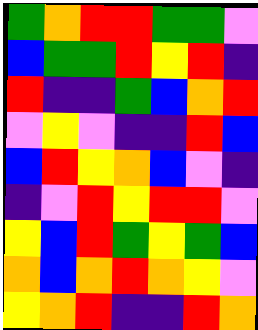[["green", "orange", "red", "red", "green", "green", "violet"], ["blue", "green", "green", "red", "yellow", "red", "indigo"], ["red", "indigo", "indigo", "green", "blue", "orange", "red"], ["violet", "yellow", "violet", "indigo", "indigo", "red", "blue"], ["blue", "red", "yellow", "orange", "blue", "violet", "indigo"], ["indigo", "violet", "red", "yellow", "red", "red", "violet"], ["yellow", "blue", "red", "green", "yellow", "green", "blue"], ["orange", "blue", "orange", "red", "orange", "yellow", "violet"], ["yellow", "orange", "red", "indigo", "indigo", "red", "orange"]]